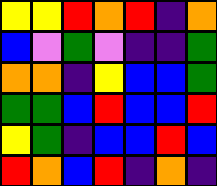[["yellow", "yellow", "red", "orange", "red", "indigo", "orange"], ["blue", "violet", "green", "violet", "indigo", "indigo", "green"], ["orange", "orange", "indigo", "yellow", "blue", "blue", "green"], ["green", "green", "blue", "red", "blue", "blue", "red"], ["yellow", "green", "indigo", "blue", "blue", "red", "blue"], ["red", "orange", "blue", "red", "indigo", "orange", "indigo"]]